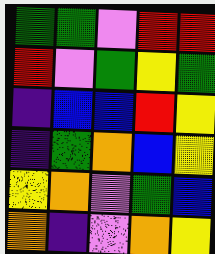[["green", "green", "violet", "red", "red"], ["red", "violet", "green", "yellow", "green"], ["indigo", "blue", "blue", "red", "yellow"], ["indigo", "green", "orange", "blue", "yellow"], ["yellow", "orange", "violet", "green", "blue"], ["orange", "indigo", "violet", "orange", "yellow"]]